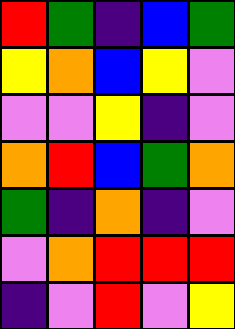[["red", "green", "indigo", "blue", "green"], ["yellow", "orange", "blue", "yellow", "violet"], ["violet", "violet", "yellow", "indigo", "violet"], ["orange", "red", "blue", "green", "orange"], ["green", "indigo", "orange", "indigo", "violet"], ["violet", "orange", "red", "red", "red"], ["indigo", "violet", "red", "violet", "yellow"]]